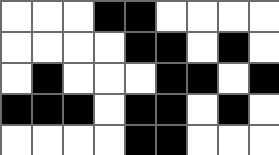[["white", "white", "white", "black", "black", "white", "white", "white", "white"], ["white", "white", "white", "white", "black", "black", "white", "black", "white"], ["white", "black", "white", "white", "white", "black", "black", "white", "black"], ["black", "black", "black", "white", "black", "black", "white", "black", "white"], ["white", "white", "white", "white", "black", "black", "white", "white", "white"]]